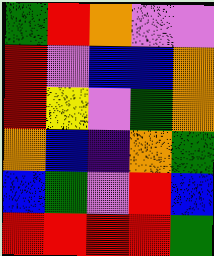[["green", "red", "orange", "violet", "violet"], ["red", "violet", "blue", "blue", "orange"], ["red", "yellow", "violet", "green", "orange"], ["orange", "blue", "indigo", "orange", "green"], ["blue", "green", "violet", "red", "blue"], ["red", "red", "red", "red", "green"]]